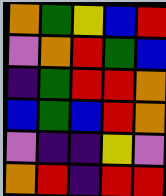[["orange", "green", "yellow", "blue", "red"], ["violet", "orange", "red", "green", "blue"], ["indigo", "green", "red", "red", "orange"], ["blue", "green", "blue", "red", "orange"], ["violet", "indigo", "indigo", "yellow", "violet"], ["orange", "red", "indigo", "red", "red"]]